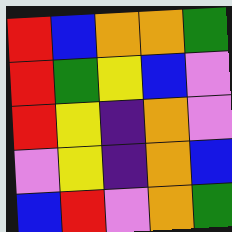[["red", "blue", "orange", "orange", "green"], ["red", "green", "yellow", "blue", "violet"], ["red", "yellow", "indigo", "orange", "violet"], ["violet", "yellow", "indigo", "orange", "blue"], ["blue", "red", "violet", "orange", "green"]]